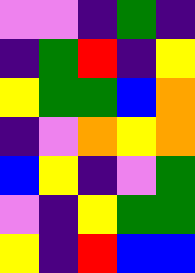[["violet", "violet", "indigo", "green", "indigo"], ["indigo", "green", "red", "indigo", "yellow"], ["yellow", "green", "green", "blue", "orange"], ["indigo", "violet", "orange", "yellow", "orange"], ["blue", "yellow", "indigo", "violet", "green"], ["violet", "indigo", "yellow", "green", "green"], ["yellow", "indigo", "red", "blue", "blue"]]